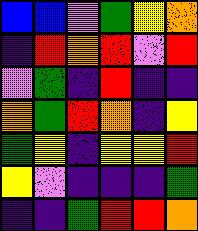[["blue", "blue", "violet", "green", "yellow", "orange"], ["indigo", "red", "orange", "red", "violet", "red"], ["violet", "green", "indigo", "red", "indigo", "indigo"], ["orange", "green", "red", "orange", "indigo", "yellow"], ["green", "yellow", "indigo", "yellow", "yellow", "red"], ["yellow", "violet", "indigo", "indigo", "indigo", "green"], ["indigo", "indigo", "green", "red", "red", "orange"]]